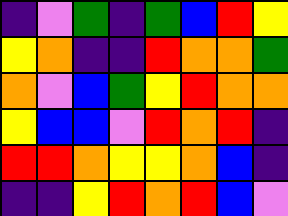[["indigo", "violet", "green", "indigo", "green", "blue", "red", "yellow"], ["yellow", "orange", "indigo", "indigo", "red", "orange", "orange", "green"], ["orange", "violet", "blue", "green", "yellow", "red", "orange", "orange"], ["yellow", "blue", "blue", "violet", "red", "orange", "red", "indigo"], ["red", "red", "orange", "yellow", "yellow", "orange", "blue", "indigo"], ["indigo", "indigo", "yellow", "red", "orange", "red", "blue", "violet"]]